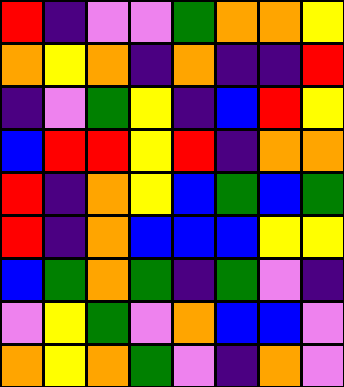[["red", "indigo", "violet", "violet", "green", "orange", "orange", "yellow"], ["orange", "yellow", "orange", "indigo", "orange", "indigo", "indigo", "red"], ["indigo", "violet", "green", "yellow", "indigo", "blue", "red", "yellow"], ["blue", "red", "red", "yellow", "red", "indigo", "orange", "orange"], ["red", "indigo", "orange", "yellow", "blue", "green", "blue", "green"], ["red", "indigo", "orange", "blue", "blue", "blue", "yellow", "yellow"], ["blue", "green", "orange", "green", "indigo", "green", "violet", "indigo"], ["violet", "yellow", "green", "violet", "orange", "blue", "blue", "violet"], ["orange", "yellow", "orange", "green", "violet", "indigo", "orange", "violet"]]